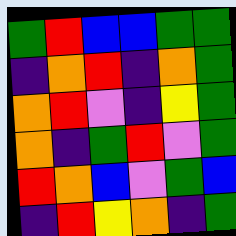[["green", "red", "blue", "blue", "green", "green"], ["indigo", "orange", "red", "indigo", "orange", "green"], ["orange", "red", "violet", "indigo", "yellow", "green"], ["orange", "indigo", "green", "red", "violet", "green"], ["red", "orange", "blue", "violet", "green", "blue"], ["indigo", "red", "yellow", "orange", "indigo", "green"]]